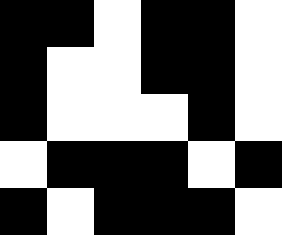[["black", "black", "white", "black", "black", "white"], ["black", "white", "white", "black", "black", "white"], ["black", "white", "white", "white", "black", "white"], ["white", "black", "black", "black", "white", "black"], ["black", "white", "black", "black", "black", "white"]]